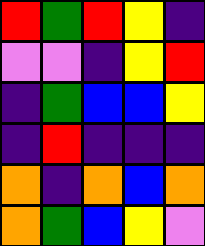[["red", "green", "red", "yellow", "indigo"], ["violet", "violet", "indigo", "yellow", "red"], ["indigo", "green", "blue", "blue", "yellow"], ["indigo", "red", "indigo", "indigo", "indigo"], ["orange", "indigo", "orange", "blue", "orange"], ["orange", "green", "blue", "yellow", "violet"]]